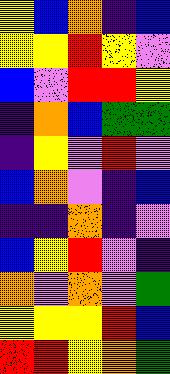[["yellow", "blue", "orange", "indigo", "blue"], ["yellow", "yellow", "red", "yellow", "violet"], ["blue", "violet", "red", "red", "yellow"], ["indigo", "orange", "blue", "green", "green"], ["indigo", "yellow", "violet", "red", "violet"], ["blue", "orange", "violet", "indigo", "blue"], ["indigo", "indigo", "orange", "indigo", "violet"], ["blue", "yellow", "red", "violet", "indigo"], ["orange", "violet", "orange", "violet", "green"], ["yellow", "yellow", "yellow", "red", "blue"], ["red", "red", "yellow", "orange", "green"]]